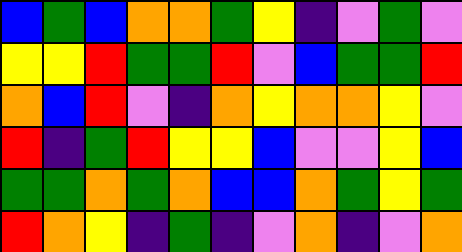[["blue", "green", "blue", "orange", "orange", "green", "yellow", "indigo", "violet", "green", "violet"], ["yellow", "yellow", "red", "green", "green", "red", "violet", "blue", "green", "green", "red"], ["orange", "blue", "red", "violet", "indigo", "orange", "yellow", "orange", "orange", "yellow", "violet"], ["red", "indigo", "green", "red", "yellow", "yellow", "blue", "violet", "violet", "yellow", "blue"], ["green", "green", "orange", "green", "orange", "blue", "blue", "orange", "green", "yellow", "green"], ["red", "orange", "yellow", "indigo", "green", "indigo", "violet", "orange", "indigo", "violet", "orange"]]